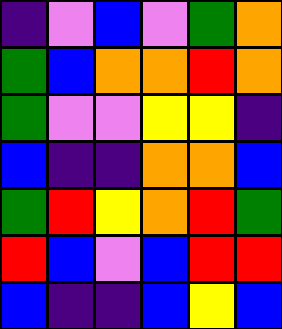[["indigo", "violet", "blue", "violet", "green", "orange"], ["green", "blue", "orange", "orange", "red", "orange"], ["green", "violet", "violet", "yellow", "yellow", "indigo"], ["blue", "indigo", "indigo", "orange", "orange", "blue"], ["green", "red", "yellow", "orange", "red", "green"], ["red", "blue", "violet", "blue", "red", "red"], ["blue", "indigo", "indigo", "blue", "yellow", "blue"]]